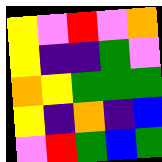[["yellow", "violet", "red", "violet", "orange"], ["yellow", "indigo", "indigo", "green", "violet"], ["orange", "yellow", "green", "green", "green"], ["yellow", "indigo", "orange", "indigo", "blue"], ["violet", "red", "green", "blue", "green"]]